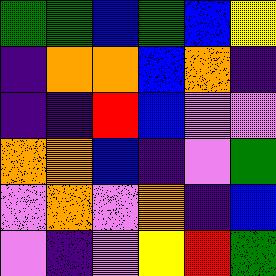[["green", "green", "blue", "green", "blue", "yellow"], ["indigo", "orange", "orange", "blue", "orange", "indigo"], ["indigo", "indigo", "red", "blue", "violet", "violet"], ["orange", "orange", "blue", "indigo", "violet", "green"], ["violet", "orange", "violet", "orange", "indigo", "blue"], ["violet", "indigo", "violet", "yellow", "red", "green"]]